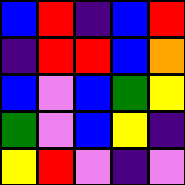[["blue", "red", "indigo", "blue", "red"], ["indigo", "red", "red", "blue", "orange"], ["blue", "violet", "blue", "green", "yellow"], ["green", "violet", "blue", "yellow", "indigo"], ["yellow", "red", "violet", "indigo", "violet"]]